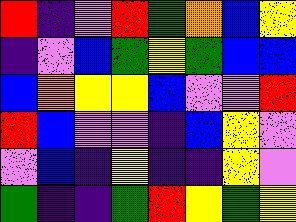[["red", "indigo", "violet", "red", "green", "orange", "blue", "yellow"], ["indigo", "violet", "blue", "green", "yellow", "green", "blue", "blue"], ["blue", "orange", "yellow", "yellow", "blue", "violet", "violet", "red"], ["red", "blue", "violet", "violet", "indigo", "blue", "yellow", "violet"], ["violet", "blue", "indigo", "yellow", "indigo", "indigo", "yellow", "violet"], ["green", "indigo", "indigo", "green", "red", "yellow", "green", "yellow"]]